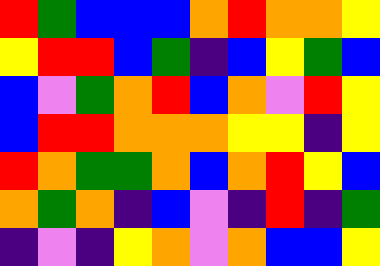[["red", "green", "blue", "blue", "blue", "orange", "red", "orange", "orange", "yellow"], ["yellow", "red", "red", "blue", "green", "indigo", "blue", "yellow", "green", "blue"], ["blue", "violet", "green", "orange", "red", "blue", "orange", "violet", "red", "yellow"], ["blue", "red", "red", "orange", "orange", "orange", "yellow", "yellow", "indigo", "yellow"], ["red", "orange", "green", "green", "orange", "blue", "orange", "red", "yellow", "blue"], ["orange", "green", "orange", "indigo", "blue", "violet", "indigo", "red", "indigo", "green"], ["indigo", "violet", "indigo", "yellow", "orange", "violet", "orange", "blue", "blue", "yellow"]]